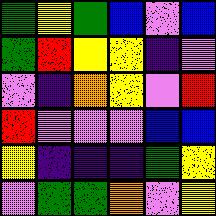[["green", "yellow", "green", "blue", "violet", "blue"], ["green", "red", "yellow", "yellow", "indigo", "violet"], ["violet", "indigo", "orange", "yellow", "violet", "red"], ["red", "violet", "violet", "violet", "blue", "blue"], ["yellow", "indigo", "indigo", "indigo", "green", "yellow"], ["violet", "green", "green", "orange", "violet", "yellow"]]